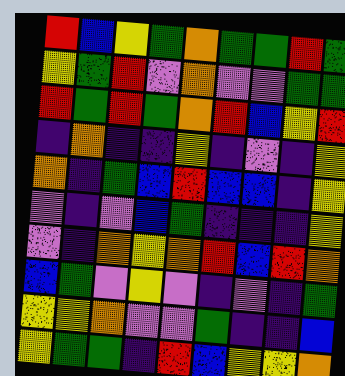[["red", "blue", "yellow", "green", "orange", "green", "green", "red", "green"], ["yellow", "green", "red", "violet", "orange", "violet", "violet", "green", "green"], ["red", "green", "red", "green", "orange", "red", "blue", "yellow", "red"], ["indigo", "orange", "indigo", "indigo", "yellow", "indigo", "violet", "indigo", "yellow"], ["orange", "indigo", "green", "blue", "red", "blue", "blue", "indigo", "yellow"], ["violet", "indigo", "violet", "blue", "green", "indigo", "indigo", "indigo", "yellow"], ["violet", "indigo", "orange", "yellow", "orange", "red", "blue", "red", "orange"], ["blue", "green", "violet", "yellow", "violet", "indigo", "violet", "indigo", "green"], ["yellow", "yellow", "orange", "violet", "violet", "green", "indigo", "indigo", "blue"], ["yellow", "green", "green", "indigo", "red", "blue", "yellow", "yellow", "orange"]]